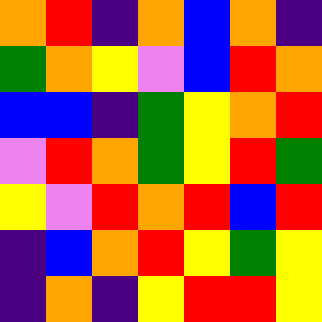[["orange", "red", "indigo", "orange", "blue", "orange", "indigo"], ["green", "orange", "yellow", "violet", "blue", "red", "orange"], ["blue", "blue", "indigo", "green", "yellow", "orange", "red"], ["violet", "red", "orange", "green", "yellow", "red", "green"], ["yellow", "violet", "red", "orange", "red", "blue", "red"], ["indigo", "blue", "orange", "red", "yellow", "green", "yellow"], ["indigo", "orange", "indigo", "yellow", "red", "red", "yellow"]]